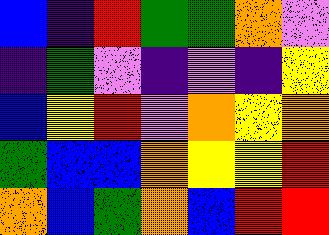[["blue", "indigo", "red", "green", "green", "orange", "violet"], ["indigo", "green", "violet", "indigo", "violet", "indigo", "yellow"], ["blue", "yellow", "red", "violet", "orange", "yellow", "orange"], ["green", "blue", "blue", "orange", "yellow", "yellow", "red"], ["orange", "blue", "green", "orange", "blue", "red", "red"]]